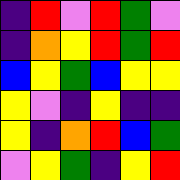[["indigo", "red", "violet", "red", "green", "violet"], ["indigo", "orange", "yellow", "red", "green", "red"], ["blue", "yellow", "green", "blue", "yellow", "yellow"], ["yellow", "violet", "indigo", "yellow", "indigo", "indigo"], ["yellow", "indigo", "orange", "red", "blue", "green"], ["violet", "yellow", "green", "indigo", "yellow", "red"]]